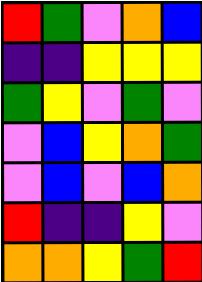[["red", "green", "violet", "orange", "blue"], ["indigo", "indigo", "yellow", "yellow", "yellow"], ["green", "yellow", "violet", "green", "violet"], ["violet", "blue", "yellow", "orange", "green"], ["violet", "blue", "violet", "blue", "orange"], ["red", "indigo", "indigo", "yellow", "violet"], ["orange", "orange", "yellow", "green", "red"]]